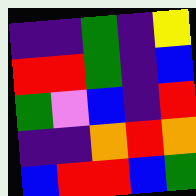[["indigo", "indigo", "green", "indigo", "yellow"], ["red", "red", "green", "indigo", "blue"], ["green", "violet", "blue", "indigo", "red"], ["indigo", "indigo", "orange", "red", "orange"], ["blue", "red", "red", "blue", "green"]]